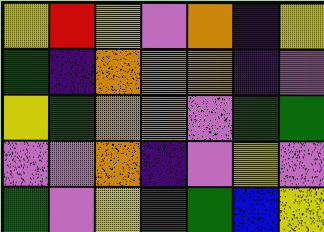[["yellow", "red", "yellow", "violet", "orange", "indigo", "yellow"], ["green", "indigo", "orange", "orange", "orange", "indigo", "violet"], ["yellow", "green", "orange", "orange", "violet", "green", "green"], ["violet", "violet", "orange", "indigo", "violet", "yellow", "violet"], ["green", "violet", "yellow", "green", "green", "blue", "yellow"]]